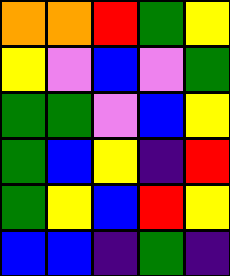[["orange", "orange", "red", "green", "yellow"], ["yellow", "violet", "blue", "violet", "green"], ["green", "green", "violet", "blue", "yellow"], ["green", "blue", "yellow", "indigo", "red"], ["green", "yellow", "blue", "red", "yellow"], ["blue", "blue", "indigo", "green", "indigo"]]